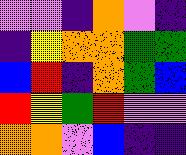[["violet", "violet", "indigo", "orange", "violet", "indigo"], ["indigo", "yellow", "orange", "orange", "green", "green"], ["blue", "red", "indigo", "orange", "green", "blue"], ["red", "yellow", "green", "red", "violet", "violet"], ["orange", "orange", "violet", "blue", "indigo", "indigo"]]